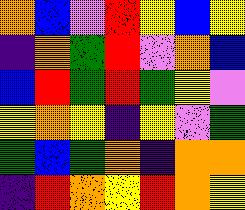[["orange", "blue", "violet", "red", "yellow", "blue", "yellow"], ["indigo", "orange", "green", "red", "violet", "orange", "blue"], ["blue", "red", "green", "red", "green", "yellow", "violet"], ["yellow", "orange", "yellow", "indigo", "yellow", "violet", "green"], ["green", "blue", "green", "orange", "indigo", "orange", "orange"], ["indigo", "red", "orange", "yellow", "red", "orange", "yellow"]]